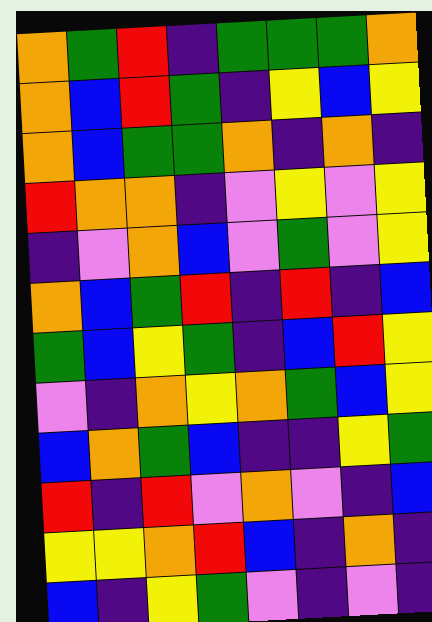[["orange", "green", "red", "indigo", "green", "green", "green", "orange"], ["orange", "blue", "red", "green", "indigo", "yellow", "blue", "yellow"], ["orange", "blue", "green", "green", "orange", "indigo", "orange", "indigo"], ["red", "orange", "orange", "indigo", "violet", "yellow", "violet", "yellow"], ["indigo", "violet", "orange", "blue", "violet", "green", "violet", "yellow"], ["orange", "blue", "green", "red", "indigo", "red", "indigo", "blue"], ["green", "blue", "yellow", "green", "indigo", "blue", "red", "yellow"], ["violet", "indigo", "orange", "yellow", "orange", "green", "blue", "yellow"], ["blue", "orange", "green", "blue", "indigo", "indigo", "yellow", "green"], ["red", "indigo", "red", "violet", "orange", "violet", "indigo", "blue"], ["yellow", "yellow", "orange", "red", "blue", "indigo", "orange", "indigo"], ["blue", "indigo", "yellow", "green", "violet", "indigo", "violet", "indigo"]]